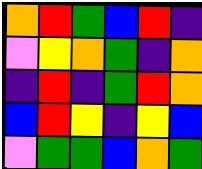[["orange", "red", "green", "blue", "red", "indigo"], ["violet", "yellow", "orange", "green", "indigo", "orange"], ["indigo", "red", "indigo", "green", "red", "orange"], ["blue", "red", "yellow", "indigo", "yellow", "blue"], ["violet", "green", "green", "blue", "orange", "green"]]